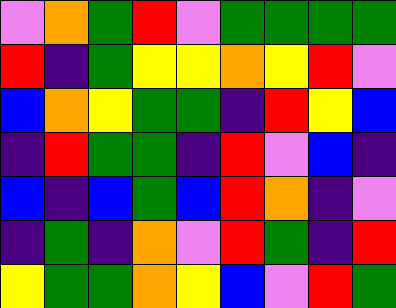[["violet", "orange", "green", "red", "violet", "green", "green", "green", "green"], ["red", "indigo", "green", "yellow", "yellow", "orange", "yellow", "red", "violet"], ["blue", "orange", "yellow", "green", "green", "indigo", "red", "yellow", "blue"], ["indigo", "red", "green", "green", "indigo", "red", "violet", "blue", "indigo"], ["blue", "indigo", "blue", "green", "blue", "red", "orange", "indigo", "violet"], ["indigo", "green", "indigo", "orange", "violet", "red", "green", "indigo", "red"], ["yellow", "green", "green", "orange", "yellow", "blue", "violet", "red", "green"]]